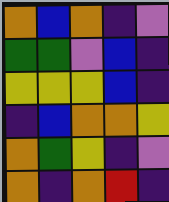[["orange", "blue", "orange", "indigo", "violet"], ["green", "green", "violet", "blue", "indigo"], ["yellow", "yellow", "yellow", "blue", "indigo"], ["indigo", "blue", "orange", "orange", "yellow"], ["orange", "green", "yellow", "indigo", "violet"], ["orange", "indigo", "orange", "red", "indigo"]]